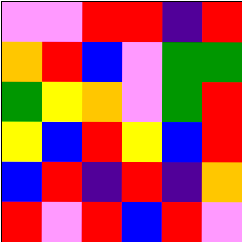[["violet", "violet", "red", "red", "indigo", "red"], ["orange", "red", "blue", "violet", "green", "green"], ["green", "yellow", "orange", "violet", "green", "red"], ["yellow", "blue", "red", "yellow", "blue", "red"], ["blue", "red", "indigo", "red", "indigo", "orange"], ["red", "violet", "red", "blue", "red", "violet"]]